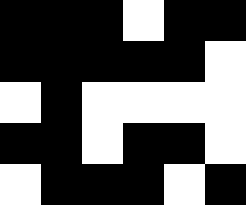[["black", "black", "black", "white", "black", "black"], ["black", "black", "black", "black", "black", "white"], ["white", "black", "white", "white", "white", "white"], ["black", "black", "white", "black", "black", "white"], ["white", "black", "black", "black", "white", "black"]]